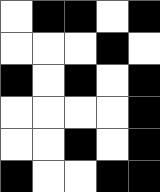[["white", "black", "black", "white", "black"], ["white", "white", "white", "black", "white"], ["black", "white", "black", "white", "black"], ["white", "white", "white", "white", "black"], ["white", "white", "black", "white", "black"], ["black", "white", "white", "black", "black"]]